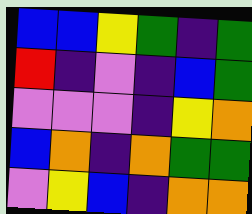[["blue", "blue", "yellow", "green", "indigo", "green"], ["red", "indigo", "violet", "indigo", "blue", "green"], ["violet", "violet", "violet", "indigo", "yellow", "orange"], ["blue", "orange", "indigo", "orange", "green", "green"], ["violet", "yellow", "blue", "indigo", "orange", "orange"]]